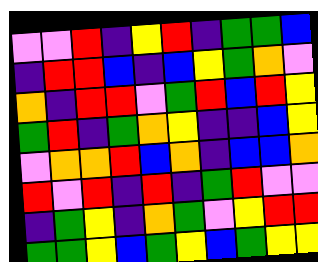[["violet", "violet", "red", "indigo", "yellow", "red", "indigo", "green", "green", "blue"], ["indigo", "red", "red", "blue", "indigo", "blue", "yellow", "green", "orange", "violet"], ["orange", "indigo", "red", "red", "violet", "green", "red", "blue", "red", "yellow"], ["green", "red", "indigo", "green", "orange", "yellow", "indigo", "indigo", "blue", "yellow"], ["violet", "orange", "orange", "red", "blue", "orange", "indigo", "blue", "blue", "orange"], ["red", "violet", "red", "indigo", "red", "indigo", "green", "red", "violet", "violet"], ["indigo", "green", "yellow", "indigo", "orange", "green", "violet", "yellow", "red", "red"], ["green", "green", "yellow", "blue", "green", "yellow", "blue", "green", "yellow", "yellow"]]